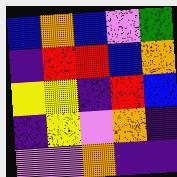[["blue", "orange", "blue", "violet", "green"], ["indigo", "red", "red", "blue", "orange"], ["yellow", "yellow", "indigo", "red", "blue"], ["indigo", "yellow", "violet", "orange", "indigo"], ["violet", "violet", "orange", "indigo", "indigo"]]